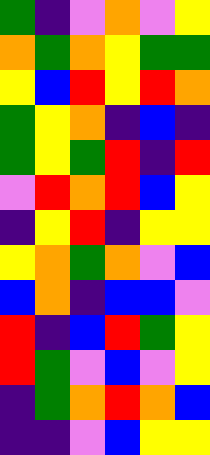[["green", "indigo", "violet", "orange", "violet", "yellow"], ["orange", "green", "orange", "yellow", "green", "green"], ["yellow", "blue", "red", "yellow", "red", "orange"], ["green", "yellow", "orange", "indigo", "blue", "indigo"], ["green", "yellow", "green", "red", "indigo", "red"], ["violet", "red", "orange", "red", "blue", "yellow"], ["indigo", "yellow", "red", "indigo", "yellow", "yellow"], ["yellow", "orange", "green", "orange", "violet", "blue"], ["blue", "orange", "indigo", "blue", "blue", "violet"], ["red", "indigo", "blue", "red", "green", "yellow"], ["red", "green", "violet", "blue", "violet", "yellow"], ["indigo", "green", "orange", "red", "orange", "blue"], ["indigo", "indigo", "violet", "blue", "yellow", "yellow"]]